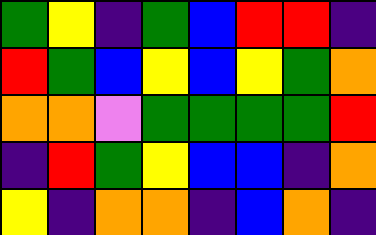[["green", "yellow", "indigo", "green", "blue", "red", "red", "indigo"], ["red", "green", "blue", "yellow", "blue", "yellow", "green", "orange"], ["orange", "orange", "violet", "green", "green", "green", "green", "red"], ["indigo", "red", "green", "yellow", "blue", "blue", "indigo", "orange"], ["yellow", "indigo", "orange", "orange", "indigo", "blue", "orange", "indigo"]]